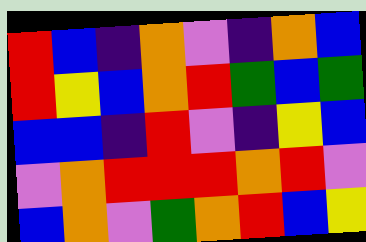[["red", "blue", "indigo", "orange", "violet", "indigo", "orange", "blue"], ["red", "yellow", "blue", "orange", "red", "green", "blue", "green"], ["blue", "blue", "indigo", "red", "violet", "indigo", "yellow", "blue"], ["violet", "orange", "red", "red", "red", "orange", "red", "violet"], ["blue", "orange", "violet", "green", "orange", "red", "blue", "yellow"]]